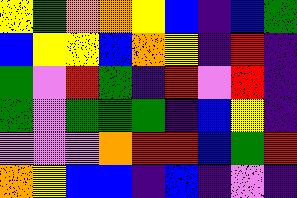[["yellow", "green", "orange", "orange", "yellow", "blue", "indigo", "blue", "green"], ["blue", "yellow", "yellow", "blue", "orange", "yellow", "indigo", "red", "indigo"], ["green", "violet", "red", "green", "indigo", "red", "violet", "red", "indigo"], ["green", "violet", "green", "green", "green", "indigo", "blue", "yellow", "indigo"], ["violet", "violet", "violet", "orange", "red", "red", "blue", "green", "red"], ["orange", "yellow", "blue", "blue", "indigo", "blue", "indigo", "violet", "indigo"]]